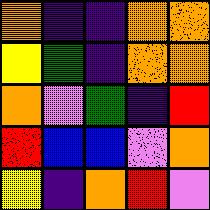[["orange", "indigo", "indigo", "orange", "orange"], ["yellow", "green", "indigo", "orange", "orange"], ["orange", "violet", "green", "indigo", "red"], ["red", "blue", "blue", "violet", "orange"], ["yellow", "indigo", "orange", "red", "violet"]]